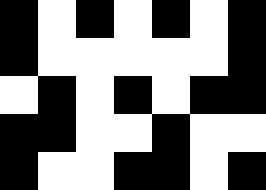[["black", "white", "black", "white", "black", "white", "black"], ["black", "white", "white", "white", "white", "white", "black"], ["white", "black", "white", "black", "white", "black", "black"], ["black", "black", "white", "white", "black", "white", "white"], ["black", "white", "white", "black", "black", "white", "black"]]